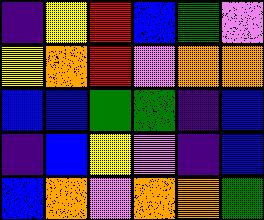[["indigo", "yellow", "red", "blue", "green", "violet"], ["yellow", "orange", "red", "violet", "orange", "orange"], ["blue", "blue", "green", "green", "indigo", "blue"], ["indigo", "blue", "yellow", "violet", "indigo", "blue"], ["blue", "orange", "violet", "orange", "orange", "green"]]